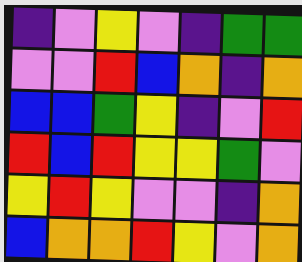[["indigo", "violet", "yellow", "violet", "indigo", "green", "green"], ["violet", "violet", "red", "blue", "orange", "indigo", "orange"], ["blue", "blue", "green", "yellow", "indigo", "violet", "red"], ["red", "blue", "red", "yellow", "yellow", "green", "violet"], ["yellow", "red", "yellow", "violet", "violet", "indigo", "orange"], ["blue", "orange", "orange", "red", "yellow", "violet", "orange"]]